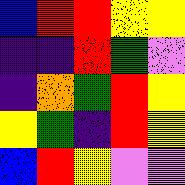[["blue", "red", "red", "yellow", "yellow"], ["indigo", "indigo", "red", "green", "violet"], ["indigo", "orange", "green", "red", "yellow"], ["yellow", "green", "indigo", "red", "yellow"], ["blue", "red", "yellow", "violet", "violet"]]